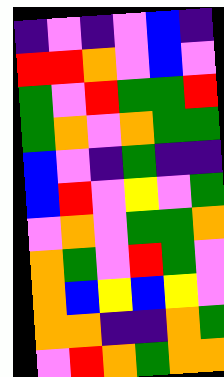[["indigo", "violet", "indigo", "violet", "blue", "indigo"], ["red", "red", "orange", "violet", "blue", "violet"], ["green", "violet", "red", "green", "green", "red"], ["green", "orange", "violet", "orange", "green", "green"], ["blue", "violet", "indigo", "green", "indigo", "indigo"], ["blue", "red", "violet", "yellow", "violet", "green"], ["violet", "orange", "violet", "green", "green", "orange"], ["orange", "green", "violet", "red", "green", "violet"], ["orange", "blue", "yellow", "blue", "yellow", "violet"], ["orange", "orange", "indigo", "indigo", "orange", "green"], ["violet", "red", "orange", "green", "orange", "orange"]]